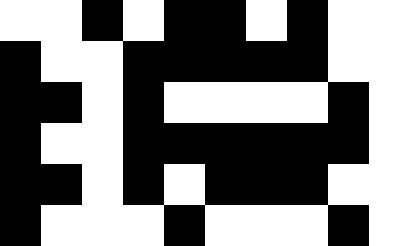[["white", "white", "black", "white", "black", "black", "white", "black", "white", "white"], ["black", "white", "white", "black", "black", "black", "black", "black", "white", "white"], ["black", "black", "white", "black", "white", "white", "white", "white", "black", "white"], ["black", "white", "white", "black", "black", "black", "black", "black", "black", "white"], ["black", "black", "white", "black", "white", "black", "black", "black", "white", "white"], ["black", "white", "white", "white", "black", "white", "white", "white", "black", "white"]]